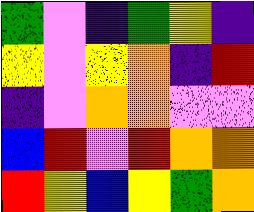[["green", "violet", "indigo", "green", "yellow", "indigo"], ["yellow", "violet", "yellow", "orange", "indigo", "red"], ["indigo", "violet", "orange", "orange", "violet", "violet"], ["blue", "red", "violet", "red", "orange", "orange"], ["red", "yellow", "blue", "yellow", "green", "orange"]]